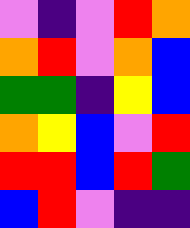[["violet", "indigo", "violet", "red", "orange"], ["orange", "red", "violet", "orange", "blue"], ["green", "green", "indigo", "yellow", "blue"], ["orange", "yellow", "blue", "violet", "red"], ["red", "red", "blue", "red", "green"], ["blue", "red", "violet", "indigo", "indigo"]]